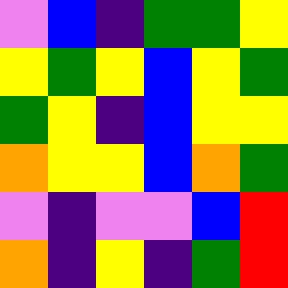[["violet", "blue", "indigo", "green", "green", "yellow"], ["yellow", "green", "yellow", "blue", "yellow", "green"], ["green", "yellow", "indigo", "blue", "yellow", "yellow"], ["orange", "yellow", "yellow", "blue", "orange", "green"], ["violet", "indigo", "violet", "violet", "blue", "red"], ["orange", "indigo", "yellow", "indigo", "green", "red"]]